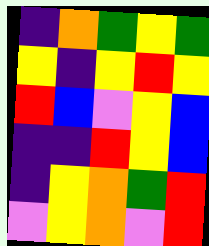[["indigo", "orange", "green", "yellow", "green"], ["yellow", "indigo", "yellow", "red", "yellow"], ["red", "blue", "violet", "yellow", "blue"], ["indigo", "indigo", "red", "yellow", "blue"], ["indigo", "yellow", "orange", "green", "red"], ["violet", "yellow", "orange", "violet", "red"]]